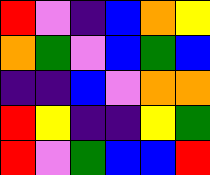[["red", "violet", "indigo", "blue", "orange", "yellow"], ["orange", "green", "violet", "blue", "green", "blue"], ["indigo", "indigo", "blue", "violet", "orange", "orange"], ["red", "yellow", "indigo", "indigo", "yellow", "green"], ["red", "violet", "green", "blue", "blue", "red"]]